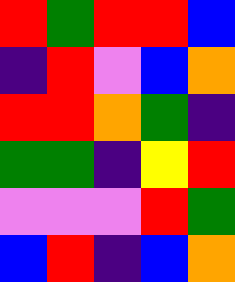[["red", "green", "red", "red", "blue"], ["indigo", "red", "violet", "blue", "orange"], ["red", "red", "orange", "green", "indigo"], ["green", "green", "indigo", "yellow", "red"], ["violet", "violet", "violet", "red", "green"], ["blue", "red", "indigo", "blue", "orange"]]